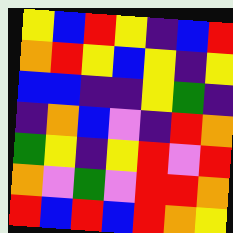[["yellow", "blue", "red", "yellow", "indigo", "blue", "red"], ["orange", "red", "yellow", "blue", "yellow", "indigo", "yellow"], ["blue", "blue", "indigo", "indigo", "yellow", "green", "indigo"], ["indigo", "orange", "blue", "violet", "indigo", "red", "orange"], ["green", "yellow", "indigo", "yellow", "red", "violet", "red"], ["orange", "violet", "green", "violet", "red", "red", "orange"], ["red", "blue", "red", "blue", "red", "orange", "yellow"]]